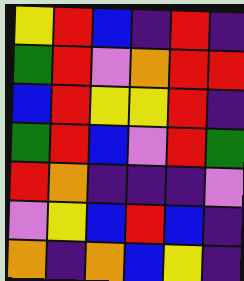[["yellow", "red", "blue", "indigo", "red", "indigo"], ["green", "red", "violet", "orange", "red", "red"], ["blue", "red", "yellow", "yellow", "red", "indigo"], ["green", "red", "blue", "violet", "red", "green"], ["red", "orange", "indigo", "indigo", "indigo", "violet"], ["violet", "yellow", "blue", "red", "blue", "indigo"], ["orange", "indigo", "orange", "blue", "yellow", "indigo"]]